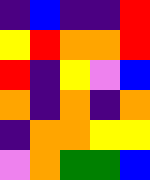[["indigo", "blue", "indigo", "indigo", "red"], ["yellow", "red", "orange", "orange", "red"], ["red", "indigo", "yellow", "violet", "blue"], ["orange", "indigo", "orange", "indigo", "orange"], ["indigo", "orange", "orange", "yellow", "yellow"], ["violet", "orange", "green", "green", "blue"]]